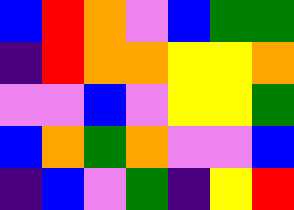[["blue", "red", "orange", "violet", "blue", "green", "green"], ["indigo", "red", "orange", "orange", "yellow", "yellow", "orange"], ["violet", "violet", "blue", "violet", "yellow", "yellow", "green"], ["blue", "orange", "green", "orange", "violet", "violet", "blue"], ["indigo", "blue", "violet", "green", "indigo", "yellow", "red"]]